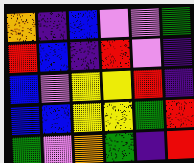[["orange", "indigo", "blue", "violet", "violet", "green"], ["red", "blue", "indigo", "red", "violet", "indigo"], ["blue", "violet", "yellow", "yellow", "red", "indigo"], ["blue", "blue", "yellow", "yellow", "green", "red"], ["green", "violet", "orange", "green", "indigo", "red"]]